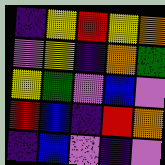[["indigo", "yellow", "red", "yellow", "orange"], ["violet", "yellow", "indigo", "orange", "green"], ["yellow", "green", "violet", "blue", "violet"], ["red", "blue", "indigo", "red", "orange"], ["indigo", "blue", "violet", "indigo", "violet"]]